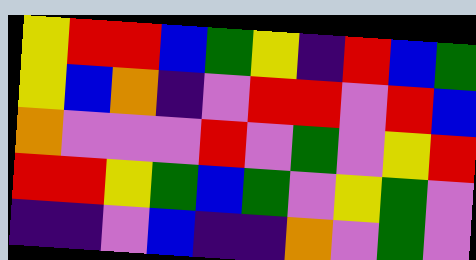[["yellow", "red", "red", "blue", "green", "yellow", "indigo", "red", "blue", "green"], ["yellow", "blue", "orange", "indigo", "violet", "red", "red", "violet", "red", "blue"], ["orange", "violet", "violet", "violet", "red", "violet", "green", "violet", "yellow", "red"], ["red", "red", "yellow", "green", "blue", "green", "violet", "yellow", "green", "violet"], ["indigo", "indigo", "violet", "blue", "indigo", "indigo", "orange", "violet", "green", "violet"]]